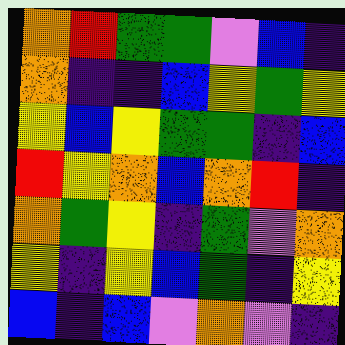[["orange", "red", "green", "green", "violet", "blue", "indigo"], ["orange", "indigo", "indigo", "blue", "yellow", "green", "yellow"], ["yellow", "blue", "yellow", "green", "green", "indigo", "blue"], ["red", "yellow", "orange", "blue", "orange", "red", "indigo"], ["orange", "green", "yellow", "indigo", "green", "violet", "orange"], ["yellow", "indigo", "yellow", "blue", "green", "indigo", "yellow"], ["blue", "indigo", "blue", "violet", "orange", "violet", "indigo"]]